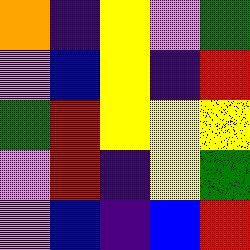[["orange", "indigo", "yellow", "violet", "green"], ["violet", "blue", "yellow", "indigo", "red"], ["green", "red", "yellow", "yellow", "yellow"], ["violet", "red", "indigo", "yellow", "green"], ["violet", "blue", "indigo", "blue", "red"]]